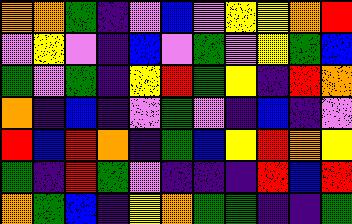[["orange", "orange", "green", "indigo", "violet", "blue", "violet", "yellow", "yellow", "orange", "red"], ["violet", "yellow", "violet", "indigo", "blue", "violet", "green", "violet", "yellow", "green", "blue"], ["green", "violet", "green", "indigo", "yellow", "red", "green", "yellow", "indigo", "red", "orange"], ["orange", "indigo", "blue", "indigo", "violet", "green", "violet", "indigo", "blue", "indigo", "violet"], ["red", "blue", "red", "orange", "indigo", "green", "blue", "yellow", "red", "orange", "yellow"], ["green", "indigo", "red", "green", "violet", "indigo", "indigo", "indigo", "red", "blue", "red"], ["orange", "green", "blue", "indigo", "yellow", "orange", "green", "green", "indigo", "indigo", "green"]]